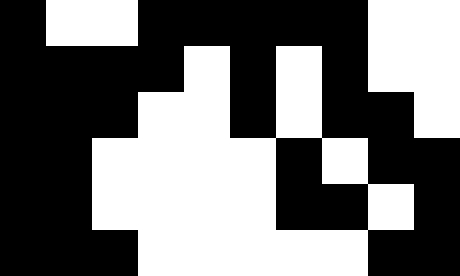[["black", "white", "white", "black", "black", "black", "black", "black", "white", "white"], ["black", "black", "black", "black", "white", "black", "white", "black", "white", "white"], ["black", "black", "black", "white", "white", "black", "white", "black", "black", "white"], ["black", "black", "white", "white", "white", "white", "black", "white", "black", "black"], ["black", "black", "white", "white", "white", "white", "black", "black", "white", "black"], ["black", "black", "black", "white", "white", "white", "white", "white", "black", "black"]]